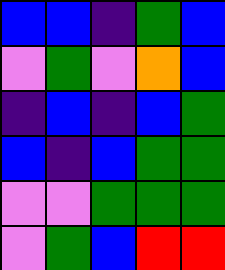[["blue", "blue", "indigo", "green", "blue"], ["violet", "green", "violet", "orange", "blue"], ["indigo", "blue", "indigo", "blue", "green"], ["blue", "indigo", "blue", "green", "green"], ["violet", "violet", "green", "green", "green"], ["violet", "green", "blue", "red", "red"]]